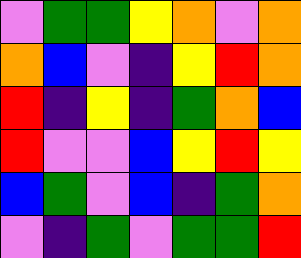[["violet", "green", "green", "yellow", "orange", "violet", "orange"], ["orange", "blue", "violet", "indigo", "yellow", "red", "orange"], ["red", "indigo", "yellow", "indigo", "green", "orange", "blue"], ["red", "violet", "violet", "blue", "yellow", "red", "yellow"], ["blue", "green", "violet", "blue", "indigo", "green", "orange"], ["violet", "indigo", "green", "violet", "green", "green", "red"]]